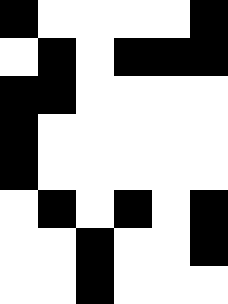[["black", "white", "white", "white", "white", "black"], ["white", "black", "white", "black", "black", "black"], ["black", "black", "white", "white", "white", "white"], ["black", "white", "white", "white", "white", "white"], ["black", "white", "white", "white", "white", "white"], ["white", "black", "white", "black", "white", "black"], ["white", "white", "black", "white", "white", "black"], ["white", "white", "black", "white", "white", "white"]]